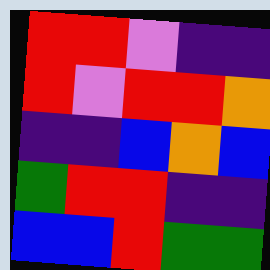[["red", "red", "violet", "indigo", "indigo"], ["red", "violet", "red", "red", "orange"], ["indigo", "indigo", "blue", "orange", "blue"], ["green", "red", "red", "indigo", "indigo"], ["blue", "blue", "red", "green", "green"]]